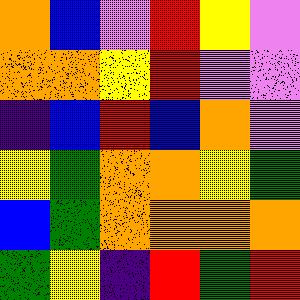[["orange", "blue", "violet", "red", "yellow", "violet"], ["orange", "orange", "yellow", "red", "violet", "violet"], ["indigo", "blue", "red", "blue", "orange", "violet"], ["yellow", "green", "orange", "orange", "yellow", "green"], ["blue", "green", "orange", "orange", "orange", "orange"], ["green", "yellow", "indigo", "red", "green", "red"]]